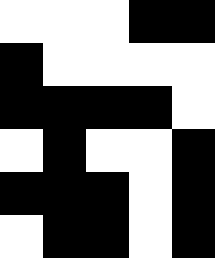[["white", "white", "white", "black", "black"], ["black", "white", "white", "white", "white"], ["black", "black", "black", "black", "white"], ["white", "black", "white", "white", "black"], ["black", "black", "black", "white", "black"], ["white", "black", "black", "white", "black"]]